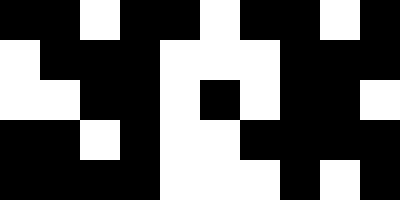[["black", "black", "white", "black", "black", "white", "black", "black", "white", "black"], ["white", "black", "black", "black", "white", "white", "white", "black", "black", "black"], ["white", "white", "black", "black", "white", "black", "white", "black", "black", "white"], ["black", "black", "white", "black", "white", "white", "black", "black", "black", "black"], ["black", "black", "black", "black", "white", "white", "white", "black", "white", "black"]]